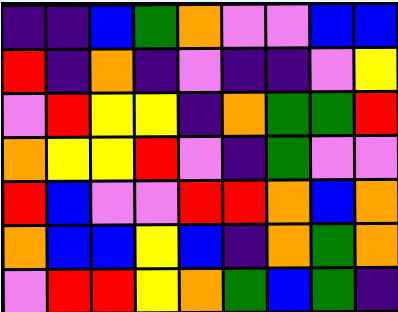[["indigo", "indigo", "blue", "green", "orange", "violet", "violet", "blue", "blue"], ["red", "indigo", "orange", "indigo", "violet", "indigo", "indigo", "violet", "yellow"], ["violet", "red", "yellow", "yellow", "indigo", "orange", "green", "green", "red"], ["orange", "yellow", "yellow", "red", "violet", "indigo", "green", "violet", "violet"], ["red", "blue", "violet", "violet", "red", "red", "orange", "blue", "orange"], ["orange", "blue", "blue", "yellow", "blue", "indigo", "orange", "green", "orange"], ["violet", "red", "red", "yellow", "orange", "green", "blue", "green", "indigo"]]